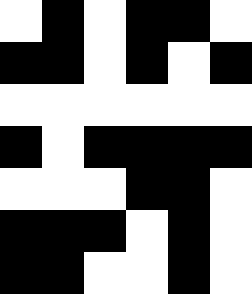[["white", "black", "white", "black", "black", "white"], ["black", "black", "white", "black", "white", "black"], ["white", "white", "white", "white", "white", "white"], ["black", "white", "black", "black", "black", "black"], ["white", "white", "white", "black", "black", "white"], ["black", "black", "black", "white", "black", "white"], ["black", "black", "white", "white", "black", "white"]]